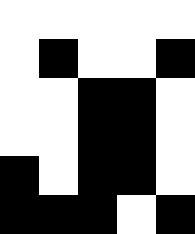[["white", "white", "white", "white", "white"], ["white", "black", "white", "white", "black"], ["white", "white", "black", "black", "white"], ["white", "white", "black", "black", "white"], ["black", "white", "black", "black", "white"], ["black", "black", "black", "white", "black"]]